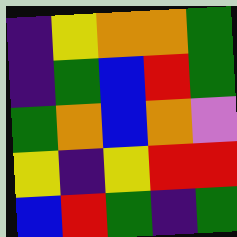[["indigo", "yellow", "orange", "orange", "green"], ["indigo", "green", "blue", "red", "green"], ["green", "orange", "blue", "orange", "violet"], ["yellow", "indigo", "yellow", "red", "red"], ["blue", "red", "green", "indigo", "green"]]